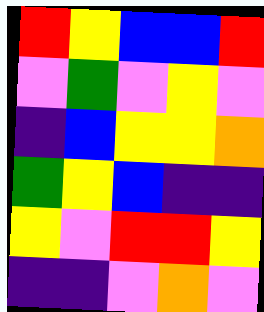[["red", "yellow", "blue", "blue", "red"], ["violet", "green", "violet", "yellow", "violet"], ["indigo", "blue", "yellow", "yellow", "orange"], ["green", "yellow", "blue", "indigo", "indigo"], ["yellow", "violet", "red", "red", "yellow"], ["indigo", "indigo", "violet", "orange", "violet"]]